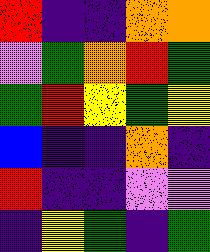[["red", "indigo", "indigo", "orange", "orange"], ["violet", "green", "orange", "red", "green"], ["green", "red", "yellow", "green", "yellow"], ["blue", "indigo", "indigo", "orange", "indigo"], ["red", "indigo", "indigo", "violet", "violet"], ["indigo", "yellow", "green", "indigo", "green"]]